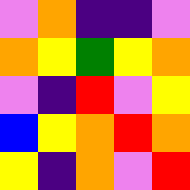[["violet", "orange", "indigo", "indigo", "violet"], ["orange", "yellow", "green", "yellow", "orange"], ["violet", "indigo", "red", "violet", "yellow"], ["blue", "yellow", "orange", "red", "orange"], ["yellow", "indigo", "orange", "violet", "red"]]